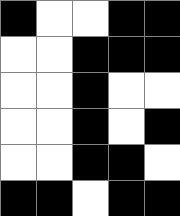[["black", "white", "white", "black", "black"], ["white", "white", "black", "black", "black"], ["white", "white", "black", "white", "white"], ["white", "white", "black", "white", "black"], ["white", "white", "black", "black", "white"], ["black", "black", "white", "black", "black"]]